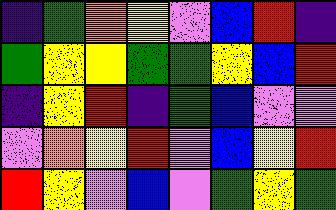[["indigo", "green", "orange", "yellow", "violet", "blue", "red", "indigo"], ["green", "yellow", "yellow", "green", "green", "yellow", "blue", "red"], ["indigo", "yellow", "red", "indigo", "green", "blue", "violet", "violet"], ["violet", "orange", "yellow", "red", "violet", "blue", "yellow", "red"], ["red", "yellow", "violet", "blue", "violet", "green", "yellow", "green"]]